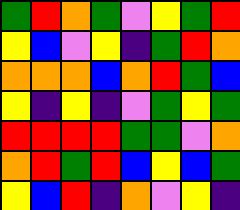[["green", "red", "orange", "green", "violet", "yellow", "green", "red"], ["yellow", "blue", "violet", "yellow", "indigo", "green", "red", "orange"], ["orange", "orange", "orange", "blue", "orange", "red", "green", "blue"], ["yellow", "indigo", "yellow", "indigo", "violet", "green", "yellow", "green"], ["red", "red", "red", "red", "green", "green", "violet", "orange"], ["orange", "red", "green", "red", "blue", "yellow", "blue", "green"], ["yellow", "blue", "red", "indigo", "orange", "violet", "yellow", "indigo"]]